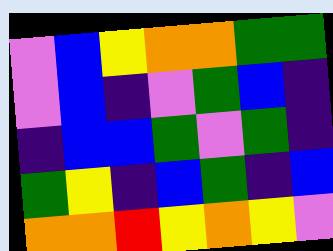[["violet", "blue", "yellow", "orange", "orange", "green", "green"], ["violet", "blue", "indigo", "violet", "green", "blue", "indigo"], ["indigo", "blue", "blue", "green", "violet", "green", "indigo"], ["green", "yellow", "indigo", "blue", "green", "indigo", "blue"], ["orange", "orange", "red", "yellow", "orange", "yellow", "violet"]]